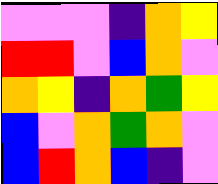[["violet", "violet", "violet", "indigo", "orange", "yellow"], ["red", "red", "violet", "blue", "orange", "violet"], ["orange", "yellow", "indigo", "orange", "green", "yellow"], ["blue", "violet", "orange", "green", "orange", "violet"], ["blue", "red", "orange", "blue", "indigo", "violet"]]